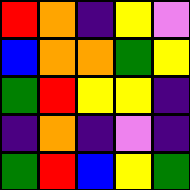[["red", "orange", "indigo", "yellow", "violet"], ["blue", "orange", "orange", "green", "yellow"], ["green", "red", "yellow", "yellow", "indigo"], ["indigo", "orange", "indigo", "violet", "indigo"], ["green", "red", "blue", "yellow", "green"]]